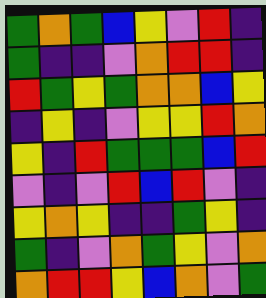[["green", "orange", "green", "blue", "yellow", "violet", "red", "indigo"], ["green", "indigo", "indigo", "violet", "orange", "red", "red", "indigo"], ["red", "green", "yellow", "green", "orange", "orange", "blue", "yellow"], ["indigo", "yellow", "indigo", "violet", "yellow", "yellow", "red", "orange"], ["yellow", "indigo", "red", "green", "green", "green", "blue", "red"], ["violet", "indigo", "violet", "red", "blue", "red", "violet", "indigo"], ["yellow", "orange", "yellow", "indigo", "indigo", "green", "yellow", "indigo"], ["green", "indigo", "violet", "orange", "green", "yellow", "violet", "orange"], ["orange", "red", "red", "yellow", "blue", "orange", "violet", "green"]]